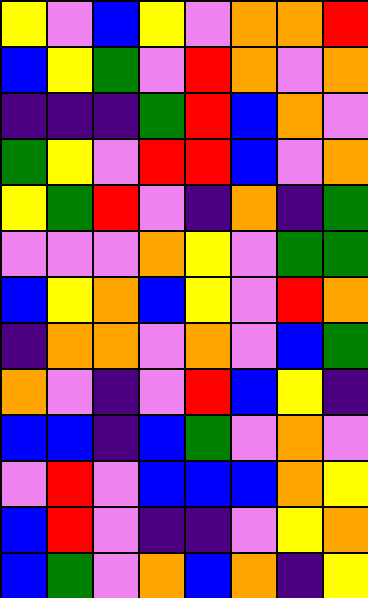[["yellow", "violet", "blue", "yellow", "violet", "orange", "orange", "red"], ["blue", "yellow", "green", "violet", "red", "orange", "violet", "orange"], ["indigo", "indigo", "indigo", "green", "red", "blue", "orange", "violet"], ["green", "yellow", "violet", "red", "red", "blue", "violet", "orange"], ["yellow", "green", "red", "violet", "indigo", "orange", "indigo", "green"], ["violet", "violet", "violet", "orange", "yellow", "violet", "green", "green"], ["blue", "yellow", "orange", "blue", "yellow", "violet", "red", "orange"], ["indigo", "orange", "orange", "violet", "orange", "violet", "blue", "green"], ["orange", "violet", "indigo", "violet", "red", "blue", "yellow", "indigo"], ["blue", "blue", "indigo", "blue", "green", "violet", "orange", "violet"], ["violet", "red", "violet", "blue", "blue", "blue", "orange", "yellow"], ["blue", "red", "violet", "indigo", "indigo", "violet", "yellow", "orange"], ["blue", "green", "violet", "orange", "blue", "orange", "indigo", "yellow"]]